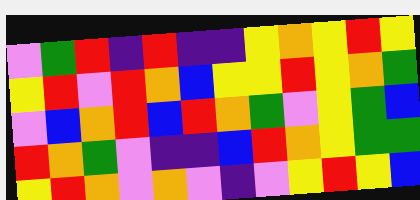[["violet", "green", "red", "indigo", "red", "indigo", "indigo", "yellow", "orange", "yellow", "red", "yellow"], ["yellow", "red", "violet", "red", "orange", "blue", "yellow", "yellow", "red", "yellow", "orange", "green"], ["violet", "blue", "orange", "red", "blue", "red", "orange", "green", "violet", "yellow", "green", "blue"], ["red", "orange", "green", "violet", "indigo", "indigo", "blue", "red", "orange", "yellow", "green", "green"], ["yellow", "red", "orange", "violet", "orange", "violet", "indigo", "violet", "yellow", "red", "yellow", "blue"]]